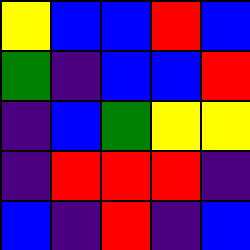[["yellow", "blue", "blue", "red", "blue"], ["green", "indigo", "blue", "blue", "red"], ["indigo", "blue", "green", "yellow", "yellow"], ["indigo", "red", "red", "red", "indigo"], ["blue", "indigo", "red", "indigo", "blue"]]